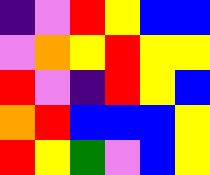[["indigo", "violet", "red", "yellow", "blue", "blue"], ["violet", "orange", "yellow", "red", "yellow", "yellow"], ["red", "violet", "indigo", "red", "yellow", "blue"], ["orange", "red", "blue", "blue", "blue", "yellow"], ["red", "yellow", "green", "violet", "blue", "yellow"]]